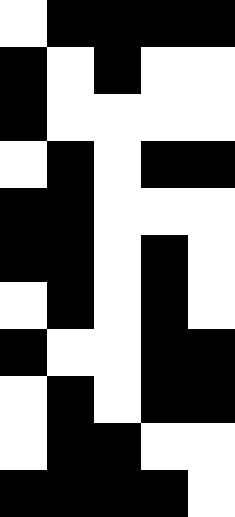[["white", "black", "black", "black", "black"], ["black", "white", "black", "white", "white"], ["black", "white", "white", "white", "white"], ["white", "black", "white", "black", "black"], ["black", "black", "white", "white", "white"], ["black", "black", "white", "black", "white"], ["white", "black", "white", "black", "white"], ["black", "white", "white", "black", "black"], ["white", "black", "white", "black", "black"], ["white", "black", "black", "white", "white"], ["black", "black", "black", "black", "white"]]